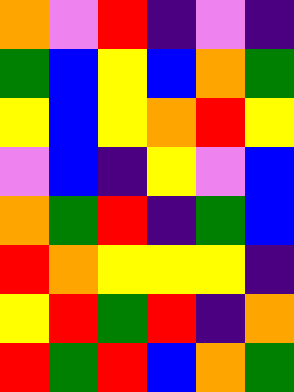[["orange", "violet", "red", "indigo", "violet", "indigo"], ["green", "blue", "yellow", "blue", "orange", "green"], ["yellow", "blue", "yellow", "orange", "red", "yellow"], ["violet", "blue", "indigo", "yellow", "violet", "blue"], ["orange", "green", "red", "indigo", "green", "blue"], ["red", "orange", "yellow", "yellow", "yellow", "indigo"], ["yellow", "red", "green", "red", "indigo", "orange"], ["red", "green", "red", "blue", "orange", "green"]]